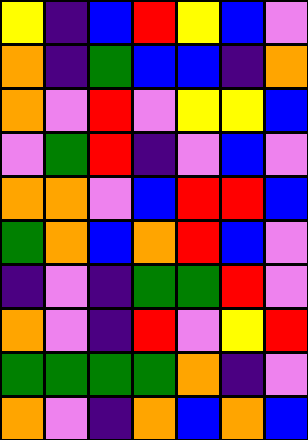[["yellow", "indigo", "blue", "red", "yellow", "blue", "violet"], ["orange", "indigo", "green", "blue", "blue", "indigo", "orange"], ["orange", "violet", "red", "violet", "yellow", "yellow", "blue"], ["violet", "green", "red", "indigo", "violet", "blue", "violet"], ["orange", "orange", "violet", "blue", "red", "red", "blue"], ["green", "orange", "blue", "orange", "red", "blue", "violet"], ["indigo", "violet", "indigo", "green", "green", "red", "violet"], ["orange", "violet", "indigo", "red", "violet", "yellow", "red"], ["green", "green", "green", "green", "orange", "indigo", "violet"], ["orange", "violet", "indigo", "orange", "blue", "orange", "blue"]]